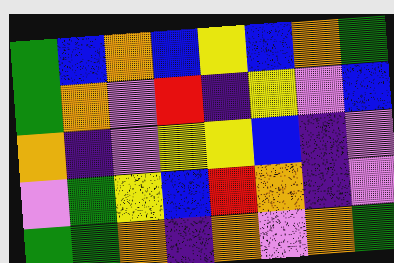[["green", "blue", "orange", "blue", "yellow", "blue", "orange", "green"], ["green", "orange", "violet", "red", "indigo", "yellow", "violet", "blue"], ["orange", "indigo", "violet", "yellow", "yellow", "blue", "indigo", "violet"], ["violet", "green", "yellow", "blue", "red", "orange", "indigo", "violet"], ["green", "green", "orange", "indigo", "orange", "violet", "orange", "green"]]